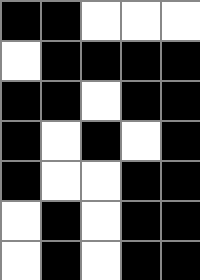[["black", "black", "white", "white", "white"], ["white", "black", "black", "black", "black"], ["black", "black", "white", "black", "black"], ["black", "white", "black", "white", "black"], ["black", "white", "white", "black", "black"], ["white", "black", "white", "black", "black"], ["white", "black", "white", "black", "black"]]